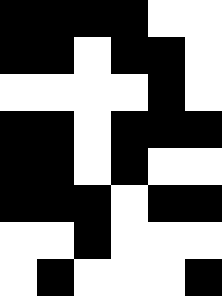[["black", "black", "black", "black", "white", "white"], ["black", "black", "white", "black", "black", "white"], ["white", "white", "white", "white", "black", "white"], ["black", "black", "white", "black", "black", "black"], ["black", "black", "white", "black", "white", "white"], ["black", "black", "black", "white", "black", "black"], ["white", "white", "black", "white", "white", "white"], ["white", "black", "white", "white", "white", "black"]]